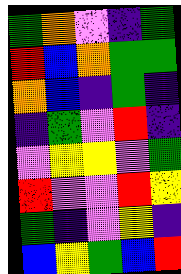[["green", "orange", "violet", "indigo", "green"], ["red", "blue", "orange", "green", "green"], ["orange", "blue", "indigo", "green", "indigo"], ["indigo", "green", "violet", "red", "indigo"], ["violet", "yellow", "yellow", "violet", "green"], ["red", "violet", "violet", "red", "yellow"], ["green", "indigo", "violet", "yellow", "indigo"], ["blue", "yellow", "green", "blue", "red"]]